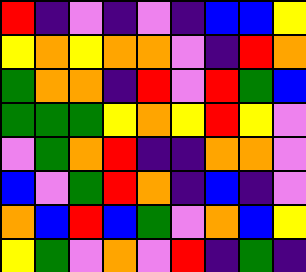[["red", "indigo", "violet", "indigo", "violet", "indigo", "blue", "blue", "yellow"], ["yellow", "orange", "yellow", "orange", "orange", "violet", "indigo", "red", "orange"], ["green", "orange", "orange", "indigo", "red", "violet", "red", "green", "blue"], ["green", "green", "green", "yellow", "orange", "yellow", "red", "yellow", "violet"], ["violet", "green", "orange", "red", "indigo", "indigo", "orange", "orange", "violet"], ["blue", "violet", "green", "red", "orange", "indigo", "blue", "indigo", "violet"], ["orange", "blue", "red", "blue", "green", "violet", "orange", "blue", "yellow"], ["yellow", "green", "violet", "orange", "violet", "red", "indigo", "green", "indigo"]]